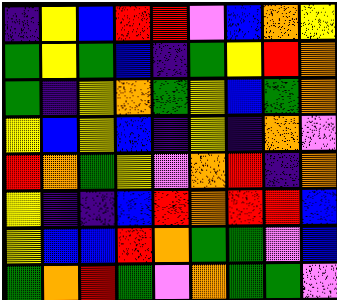[["indigo", "yellow", "blue", "red", "red", "violet", "blue", "orange", "yellow"], ["green", "yellow", "green", "blue", "indigo", "green", "yellow", "red", "orange"], ["green", "indigo", "yellow", "orange", "green", "yellow", "blue", "green", "orange"], ["yellow", "blue", "yellow", "blue", "indigo", "yellow", "indigo", "orange", "violet"], ["red", "orange", "green", "yellow", "violet", "orange", "red", "indigo", "orange"], ["yellow", "indigo", "indigo", "blue", "red", "orange", "red", "red", "blue"], ["yellow", "blue", "blue", "red", "orange", "green", "green", "violet", "blue"], ["green", "orange", "red", "green", "violet", "orange", "green", "green", "violet"]]